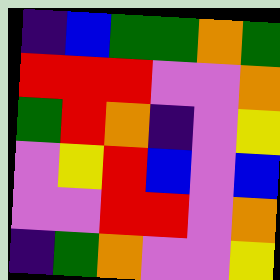[["indigo", "blue", "green", "green", "orange", "green"], ["red", "red", "red", "violet", "violet", "orange"], ["green", "red", "orange", "indigo", "violet", "yellow"], ["violet", "yellow", "red", "blue", "violet", "blue"], ["violet", "violet", "red", "red", "violet", "orange"], ["indigo", "green", "orange", "violet", "violet", "yellow"]]